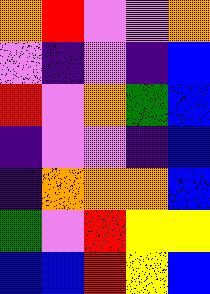[["orange", "red", "violet", "violet", "orange"], ["violet", "indigo", "violet", "indigo", "blue"], ["red", "violet", "orange", "green", "blue"], ["indigo", "violet", "violet", "indigo", "blue"], ["indigo", "orange", "orange", "orange", "blue"], ["green", "violet", "red", "yellow", "yellow"], ["blue", "blue", "red", "yellow", "blue"]]